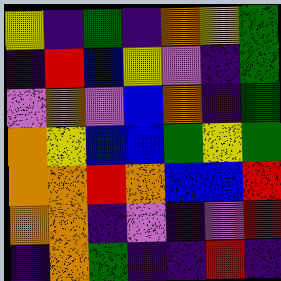[["yellow", "indigo", "green", "indigo", "orange", "yellow", "green"], ["indigo", "red", "blue", "yellow", "violet", "indigo", "green"], ["violet", "orange", "violet", "blue", "orange", "indigo", "green"], ["orange", "yellow", "blue", "blue", "green", "yellow", "green"], ["orange", "orange", "red", "orange", "blue", "blue", "red"], ["orange", "orange", "indigo", "violet", "indigo", "violet", "red"], ["indigo", "orange", "green", "indigo", "indigo", "red", "indigo"]]